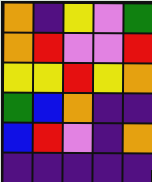[["orange", "indigo", "yellow", "violet", "green"], ["orange", "red", "violet", "violet", "red"], ["yellow", "yellow", "red", "yellow", "orange"], ["green", "blue", "orange", "indigo", "indigo"], ["blue", "red", "violet", "indigo", "orange"], ["indigo", "indigo", "indigo", "indigo", "indigo"]]